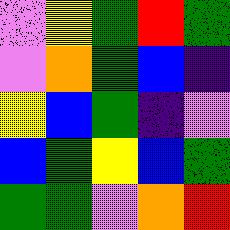[["violet", "yellow", "green", "red", "green"], ["violet", "orange", "green", "blue", "indigo"], ["yellow", "blue", "green", "indigo", "violet"], ["blue", "green", "yellow", "blue", "green"], ["green", "green", "violet", "orange", "red"]]